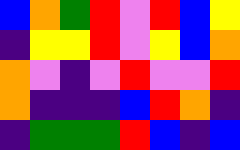[["blue", "orange", "green", "red", "violet", "red", "blue", "yellow"], ["indigo", "yellow", "yellow", "red", "violet", "yellow", "blue", "orange"], ["orange", "violet", "indigo", "violet", "red", "violet", "violet", "red"], ["orange", "indigo", "indigo", "indigo", "blue", "red", "orange", "indigo"], ["indigo", "green", "green", "green", "red", "blue", "indigo", "blue"]]